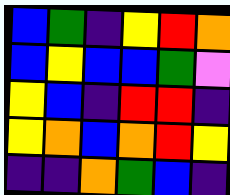[["blue", "green", "indigo", "yellow", "red", "orange"], ["blue", "yellow", "blue", "blue", "green", "violet"], ["yellow", "blue", "indigo", "red", "red", "indigo"], ["yellow", "orange", "blue", "orange", "red", "yellow"], ["indigo", "indigo", "orange", "green", "blue", "indigo"]]